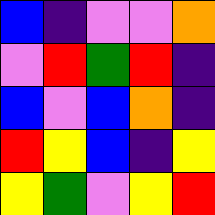[["blue", "indigo", "violet", "violet", "orange"], ["violet", "red", "green", "red", "indigo"], ["blue", "violet", "blue", "orange", "indigo"], ["red", "yellow", "blue", "indigo", "yellow"], ["yellow", "green", "violet", "yellow", "red"]]